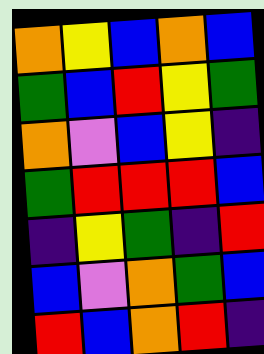[["orange", "yellow", "blue", "orange", "blue"], ["green", "blue", "red", "yellow", "green"], ["orange", "violet", "blue", "yellow", "indigo"], ["green", "red", "red", "red", "blue"], ["indigo", "yellow", "green", "indigo", "red"], ["blue", "violet", "orange", "green", "blue"], ["red", "blue", "orange", "red", "indigo"]]